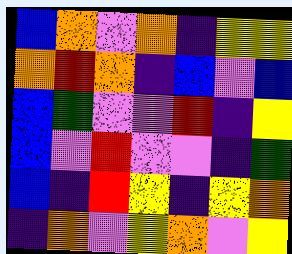[["blue", "orange", "violet", "orange", "indigo", "yellow", "yellow"], ["orange", "red", "orange", "indigo", "blue", "violet", "blue"], ["blue", "green", "violet", "violet", "red", "indigo", "yellow"], ["blue", "violet", "red", "violet", "violet", "indigo", "green"], ["blue", "indigo", "red", "yellow", "indigo", "yellow", "orange"], ["indigo", "orange", "violet", "yellow", "orange", "violet", "yellow"]]